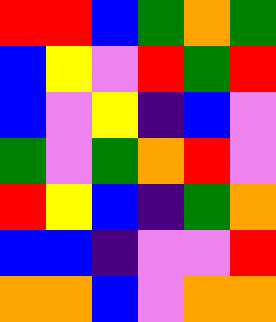[["red", "red", "blue", "green", "orange", "green"], ["blue", "yellow", "violet", "red", "green", "red"], ["blue", "violet", "yellow", "indigo", "blue", "violet"], ["green", "violet", "green", "orange", "red", "violet"], ["red", "yellow", "blue", "indigo", "green", "orange"], ["blue", "blue", "indigo", "violet", "violet", "red"], ["orange", "orange", "blue", "violet", "orange", "orange"]]